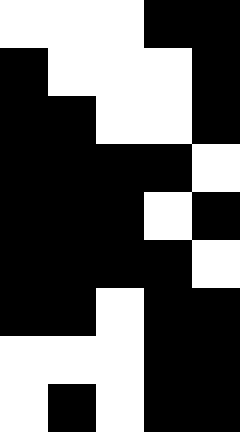[["white", "white", "white", "black", "black"], ["black", "white", "white", "white", "black"], ["black", "black", "white", "white", "black"], ["black", "black", "black", "black", "white"], ["black", "black", "black", "white", "black"], ["black", "black", "black", "black", "white"], ["black", "black", "white", "black", "black"], ["white", "white", "white", "black", "black"], ["white", "black", "white", "black", "black"]]